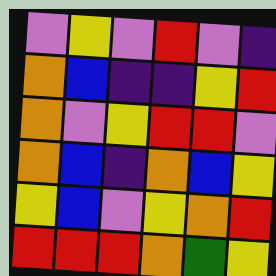[["violet", "yellow", "violet", "red", "violet", "indigo"], ["orange", "blue", "indigo", "indigo", "yellow", "red"], ["orange", "violet", "yellow", "red", "red", "violet"], ["orange", "blue", "indigo", "orange", "blue", "yellow"], ["yellow", "blue", "violet", "yellow", "orange", "red"], ["red", "red", "red", "orange", "green", "yellow"]]